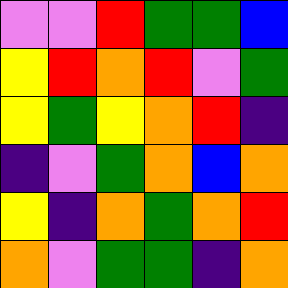[["violet", "violet", "red", "green", "green", "blue"], ["yellow", "red", "orange", "red", "violet", "green"], ["yellow", "green", "yellow", "orange", "red", "indigo"], ["indigo", "violet", "green", "orange", "blue", "orange"], ["yellow", "indigo", "orange", "green", "orange", "red"], ["orange", "violet", "green", "green", "indigo", "orange"]]